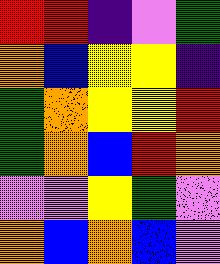[["red", "red", "indigo", "violet", "green"], ["orange", "blue", "yellow", "yellow", "indigo"], ["green", "orange", "yellow", "yellow", "red"], ["green", "orange", "blue", "red", "orange"], ["violet", "violet", "yellow", "green", "violet"], ["orange", "blue", "orange", "blue", "violet"]]